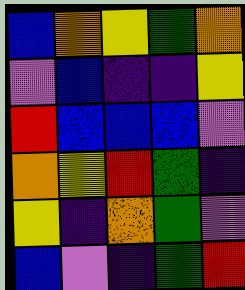[["blue", "orange", "yellow", "green", "orange"], ["violet", "blue", "indigo", "indigo", "yellow"], ["red", "blue", "blue", "blue", "violet"], ["orange", "yellow", "red", "green", "indigo"], ["yellow", "indigo", "orange", "green", "violet"], ["blue", "violet", "indigo", "green", "red"]]